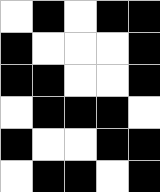[["white", "black", "white", "black", "black"], ["black", "white", "white", "white", "black"], ["black", "black", "white", "white", "black"], ["white", "black", "black", "black", "white"], ["black", "white", "white", "black", "black"], ["white", "black", "black", "white", "black"]]